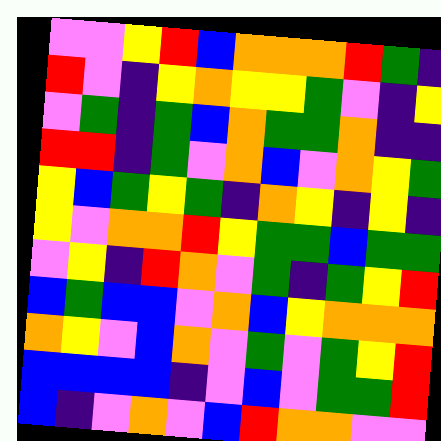[["violet", "violet", "yellow", "red", "blue", "orange", "orange", "orange", "red", "green", "indigo"], ["red", "violet", "indigo", "yellow", "orange", "yellow", "yellow", "green", "violet", "indigo", "yellow"], ["violet", "green", "indigo", "green", "blue", "orange", "green", "green", "orange", "indigo", "indigo"], ["red", "red", "indigo", "green", "violet", "orange", "blue", "violet", "orange", "yellow", "green"], ["yellow", "blue", "green", "yellow", "green", "indigo", "orange", "yellow", "indigo", "yellow", "indigo"], ["yellow", "violet", "orange", "orange", "red", "yellow", "green", "green", "blue", "green", "green"], ["violet", "yellow", "indigo", "red", "orange", "violet", "green", "indigo", "green", "yellow", "red"], ["blue", "green", "blue", "blue", "violet", "orange", "blue", "yellow", "orange", "orange", "orange"], ["orange", "yellow", "violet", "blue", "orange", "violet", "green", "violet", "green", "yellow", "red"], ["blue", "blue", "blue", "blue", "indigo", "violet", "blue", "violet", "green", "green", "red"], ["blue", "indigo", "violet", "orange", "violet", "blue", "red", "orange", "orange", "violet", "violet"]]